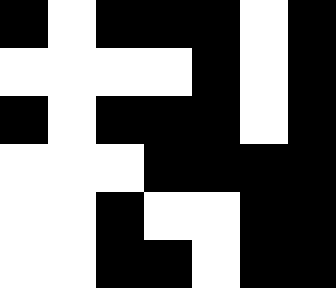[["black", "white", "black", "black", "black", "white", "black"], ["white", "white", "white", "white", "black", "white", "black"], ["black", "white", "black", "black", "black", "white", "black"], ["white", "white", "white", "black", "black", "black", "black"], ["white", "white", "black", "white", "white", "black", "black"], ["white", "white", "black", "black", "white", "black", "black"]]